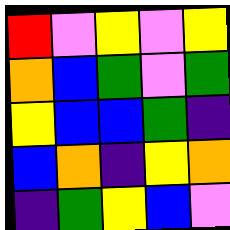[["red", "violet", "yellow", "violet", "yellow"], ["orange", "blue", "green", "violet", "green"], ["yellow", "blue", "blue", "green", "indigo"], ["blue", "orange", "indigo", "yellow", "orange"], ["indigo", "green", "yellow", "blue", "violet"]]